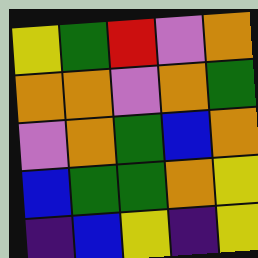[["yellow", "green", "red", "violet", "orange"], ["orange", "orange", "violet", "orange", "green"], ["violet", "orange", "green", "blue", "orange"], ["blue", "green", "green", "orange", "yellow"], ["indigo", "blue", "yellow", "indigo", "yellow"]]